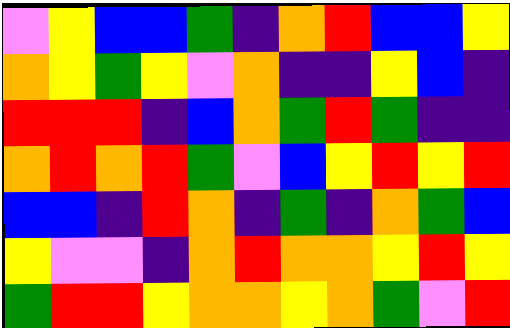[["violet", "yellow", "blue", "blue", "green", "indigo", "orange", "red", "blue", "blue", "yellow"], ["orange", "yellow", "green", "yellow", "violet", "orange", "indigo", "indigo", "yellow", "blue", "indigo"], ["red", "red", "red", "indigo", "blue", "orange", "green", "red", "green", "indigo", "indigo"], ["orange", "red", "orange", "red", "green", "violet", "blue", "yellow", "red", "yellow", "red"], ["blue", "blue", "indigo", "red", "orange", "indigo", "green", "indigo", "orange", "green", "blue"], ["yellow", "violet", "violet", "indigo", "orange", "red", "orange", "orange", "yellow", "red", "yellow"], ["green", "red", "red", "yellow", "orange", "orange", "yellow", "orange", "green", "violet", "red"]]